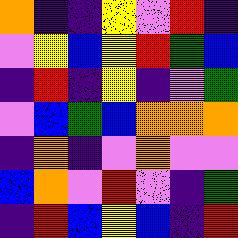[["orange", "indigo", "indigo", "yellow", "violet", "red", "indigo"], ["violet", "yellow", "blue", "yellow", "red", "green", "blue"], ["indigo", "red", "indigo", "yellow", "indigo", "violet", "green"], ["violet", "blue", "green", "blue", "orange", "orange", "orange"], ["indigo", "orange", "indigo", "violet", "orange", "violet", "violet"], ["blue", "orange", "violet", "red", "violet", "indigo", "green"], ["indigo", "red", "blue", "yellow", "blue", "indigo", "red"]]